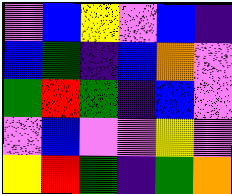[["violet", "blue", "yellow", "violet", "blue", "indigo"], ["blue", "green", "indigo", "blue", "orange", "violet"], ["green", "red", "green", "indigo", "blue", "violet"], ["violet", "blue", "violet", "violet", "yellow", "violet"], ["yellow", "red", "green", "indigo", "green", "orange"]]